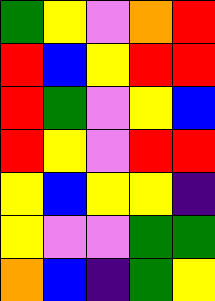[["green", "yellow", "violet", "orange", "red"], ["red", "blue", "yellow", "red", "red"], ["red", "green", "violet", "yellow", "blue"], ["red", "yellow", "violet", "red", "red"], ["yellow", "blue", "yellow", "yellow", "indigo"], ["yellow", "violet", "violet", "green", "green"], ["orange", "blue", "indigo", "green", "yellow"]]